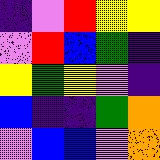[["indigo", "violet", "red", "yellow", "yellow"], ["violet", "red", "blue", "green", "indigo"], ["yellow", "green", "yellow", "violet", "indigo"], ["blue", "indigo", "indigo", "green", "orange"], ["violet", "blue", "blue", "violet", "orange"]]